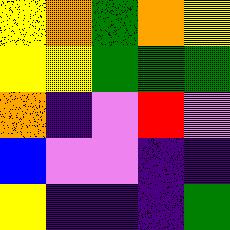[["yellow", "orange", "green", "orange", "yellow"], ["yellow", "yellow", "green", "green", "green"], ["orange", "indigo", "violet", "red", "violet"], ["blue", "violet", "violet", "indigo", "indigo"], ["yellow", "indigo", "indigo", "indigo", "green"]]